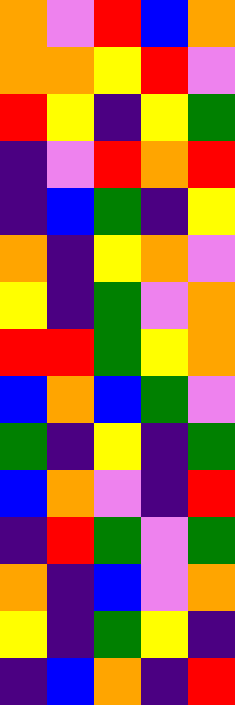[["orange", "violet", "red", "blue", "orange"], ["orange", "orange", "yellow", "red", "violet"], ["red", "yellow", "indigo", "yellow", "green"], ["indigo", "violet", "red", "orange", "red"], ["indigo", "blue", "green", "indigo", "yellow"], ["orange", "indigo", "yellow", "orange", "violet"], ["yellow", "indigo", "green", "violet", "orange"], ["red", "red", "green", "yellow", "orange"], ["blue", "orange", "blue", "green", "violet"], ["green", "indigo", "yellow", "indigo", "green"], ["blue", "orange", "violet", "indigo", "red"], ["indigo", "red", "green", "violet", "green"], ["orange", "indigo", "blue", "violet", "orange"], ["yellow", "indigo", "green", "yellow", "indigo"], ["indigo", "blue", "orange", "indigo", "red"]]